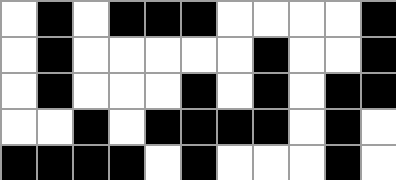[["white", "black", "white", "black", "black", "black", "white", "white", "white", "white", "black"], ["white", "black", "white", "white", "white", "white", "white", "black", "white", "white", "black"], ["white", "black", "white", "white", "white", "black", "white", "black", "white", "black", "black"], ["white", "white", "black", "white", "black", "black", "black", "black", "white", "black", "white"], ["black", "black", "black", "black", "white", "black", "white", "white", "white", "black", "white"]]